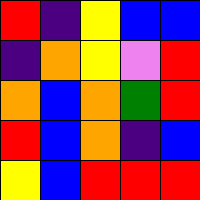[["red", "indigo", "yellow", "blue", "blue"], ["indigo", "orange", "yellow", "violet", "red"], ["orange", "blue", "orange", "green", "red"], ["red", "blue", "orange", "indigo", "blue"], ["yellow", "blue", "red", "red", "red"]]